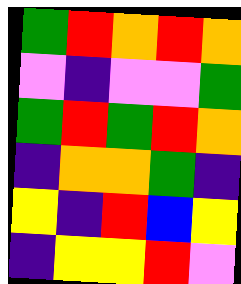[["green", "red", "orange", "red", "orange"], ["violet", "indigo", "violet", "violet", "green"], ["green", "red", "green", "red", "orange"], ["indigo", "orange", "orange", "green", "indigo"], ["yellow", "indigo", "red", "blue", "yellow"], ["indigo", "yellow", "yellow", "red", "violet"]]